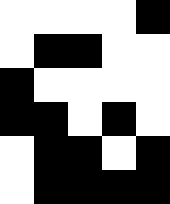[["white", "white", "white", "white", "black"], ["white", "black", "black", "white", "white"], ["black", "white", "white", "white", "white"], ["black", "black", "white", "black", "white"], ["white", "black", "black", "white", "black"], ["white", "black", "black", "black", "black"]]